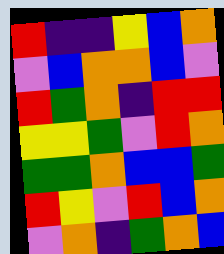[["red", "indigo", "indigo", "yellow", "blue", "orange"], ["violet", "blue", "orange", "orange", "blue", "violet"], ["red", "green", "orange", "indigo", "red", "red"], ["yellow", "yellow", "green", "violet", "red", "orange"], ["green", "green", "orange", "blue", "blue", "green"], ["red", "yellow", "violet", "red", "blue", "orange"], ["violet", "orange", "indigo", "green", "orange", "blue"]]